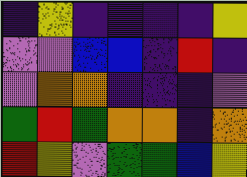[["indigo", "yellow", "indigo", "indigo", "indigo", "indigo", "yellow"], ["violet", "violet", "blue", "blue", "indigo", "red", "indigo"], ["violet", "orange", "orange", "indigo", "indigo", "indigo", "violet"], ["green", "red", "green", "orange", "orange", "indigo", "orange"], ["red", "yellow", "violet", "green", "green", "blue", "yellow"]]